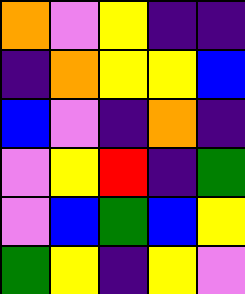[["orange", "violet", "yellow", "indigo", "indigo"], ["indigo", "orange", "yellow", "yellow", "blue"], ["blue", "violet", "indigo", "orange", "indigo"], ["violet", "yellow", "red", "indigo", "green"], ["violet", "blue", "green", "blue", "yellow"], ["green", "yellow", "indigo", "yellow", "violet"]]